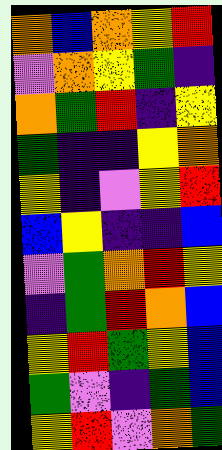[["orange", "blue", "orange", "yellow", "red"], ["violet", "orange", "yellow", "green", "indigo"], ["orange", "green", "red", "indigo", "yellow"], ["green", "indigo", "indigo", "yellow", "orange"], ["yellow", "indigo", "violet", "yellow", "red"], ["blue", "yellow", "indigo", "indigo", "blue"], ["violet", "green", "orange", "red", "yellow"], ["indigo", "green", "red", "orange", "blue"], ["yellow", "red", "green", "yellow", "blue"], ["green", "violet", "indigo", "green", "blue"], ["yellow", "red", "violet", "orange", "green"]]